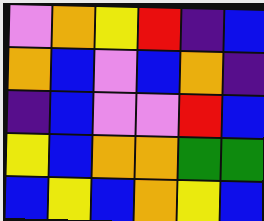[["violet", "orange", "yellow", "red", "indigo", "blue"], ["orange", "blue", "violet", "blue", "orange", "indigo"], ["indigo", "blue", "violet", "violet", "red", "blue"], ["yellow", "blue", "orange", "orange", "green", "green"], ["blue", "yellow", "blue", "orange", "yellow", "blue"]]